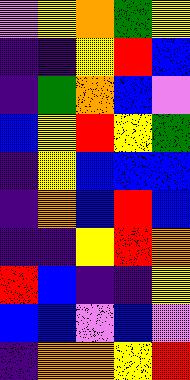[["violet", "yellow", "orange", "green", "yellow"], ["indigo", "indigo", "yellow", "red", "blue"], ["indigo", "green", "orange", "blue", "violet"], ["blue", "yellow", "red", "yellow", "green"], ["indigo", "yellow", "blue", "blue", "blue"], ["indigo", "orange", "blue", "red", "blue"], ["indigo", "indigo", "yellow", "red", "orange"], ["red", "blue", "indigo", "indigo", "yellow"], ["blue", "blue", "violet", "blue", "violet"], ["indigo", "orange", "orange", "yellow", "red"]]